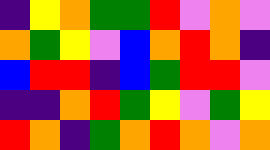[["indigo", "yellow", "orange", "green", "green", "red", "violet", "orange", "violet"], ["orange", "green", "yellow", "violet", "blue", "orange", "red", "orange", "indigo"], ["blue", "red", "red", "indigo", "blue", "green", "red", "red", "violet"], ["indigo", "indigo", "orange", "red", "green", "yellow", "violet", "green", "yellow"], ["red", "orange", "indigo", "green", "orange", "red", "orange", "violet", "orange"]]